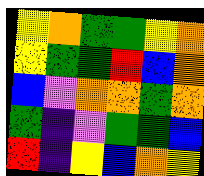[["yellow", "orange", "green", "green", "yellow", "orange"], ["yellow", "green", "green", "red", "blue", "orange"], ["blue", "violet", "orange", "orange", "green", "orange"], ["green", "indigo", "violet", "green", "green", "blue"], ["red", "indigo", "yellow", "blue", "orange", "yellow"]]